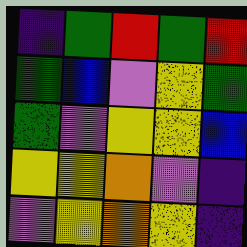[["indigo", "green", "red", "green", "red"], ["green", "blue", "violet", "yellow", "green"], ["green", "violet", "yellow", "yellow", "blue"], ["yellow", "yellow", "orange", "violet", "indigo"], ["violet", "yellow", "orange", "yellow", "indigo"]]